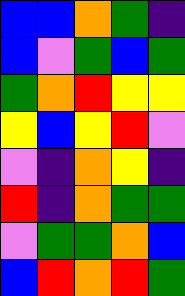[["blue", "blue", "orange", "green", "indigo"], ["blue", "violet", "green", "blue", "green"], ["green", "orange", "red", "yellow", "yellow"], ["yellow", "blue", "yellow", "red", "violet"], ["violet", "indigo", "orange", "yellow", "indigo"], ["red", "indigo", "orange", "green", "green"], ["violet", "green", "green", "orange", "blue"], ["blue", "red", "orange", "red", "green"]]